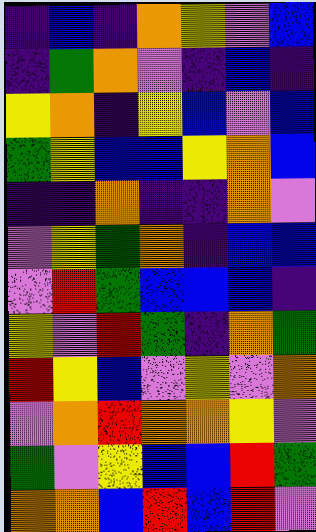[["indigo", "blue", "indigo", "orange", "yellow", "violet", "blue"], ["indigo", "green", "orange", "violet", "indigo", "blue", "indigo"], ["yellow", "orange", "indigo", "yellow", "blue", "violet", "blue"], ["green", "yellow", "blue", "blue", "yellow", "orange", "blue"], ["indigo", "indigo", "orange", "indigo", "indigo", "orange", "violet"], ["violet", "yellow", "green", "orange", "indigo", "blue", "blue"], ["violet", "red", "green", "blue", "blue", "blue", "indigo"], ["yellow", "violet", "red", "green", "indigo", "orange", "green"], ["red", "yellow", "blue", "violet", "yellow", "violet", "orange"], ["violet", "orange", "red", "orange", "orange", "yellow", "violet"], ["green", "violet", "yellow", "blue", "blue", "red", "green"], ["orange", "orange", "blue", "red", "blue", "red", "violet"]]